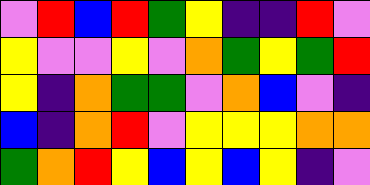[["violet", "red", "blue", "red", "green", "yellow", "indigo", "indigo", "red", "violet"], ["yellow", "violet", "violet", "yellow", "violet", "orange", "green", "yellow", "green", "red"], ["yellow", "indigo", "orange", "green", "green", "violet", "orange", "blue", "violet", "indigo"], ["blue", "indigo", "orange", "red", "violet", "yellow", "yellow", "yellow", "orange", "orange"], ["green", "orange", "red", "yellow", "blue", "yellow", "blue", "yellow", "indigo", "violet"]]